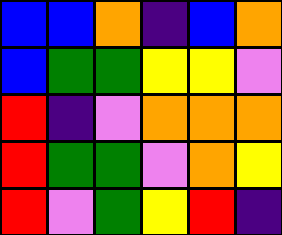[["blue", "blue", "orange", "indigo", "blue", "orange"], ["blue", "green", "green", "yellow", "yellow", "violet"], ["red", "indigo", "violet", "orange", "orange", "orange"], ["red", "green", "green", "violet", "orange", "yellow"], ["red", "violet", "green", "yellow", "red", "indigo"]]